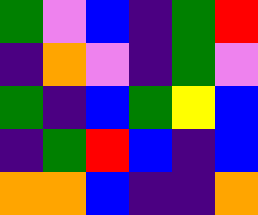[["green", "violet", "blue", "indigo", "green", "red"], ["indigo", "orange", "violet", "indigo", "green", "violet"], ["green", "indigo", "blue", "green", "yellow", "blue"], ["indigo", "green", "red", "blue", "indigo", "blue"], ["orange", "orange", "blue", "indigo", "indigo", "orange"]]